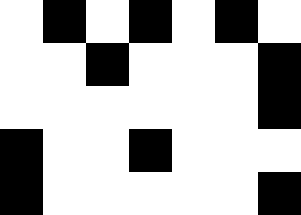[["white", "black", "white", "black", "white", "black", "white"], ["white", "white", "black", "white", "white", "white", "black"], ["white", "white", "white", "white", "white", "white", "black"], ["black", "white", "white", "black", "white", "white", "white"], ["black", "white", "white", "white", "white", "white", "black"]]